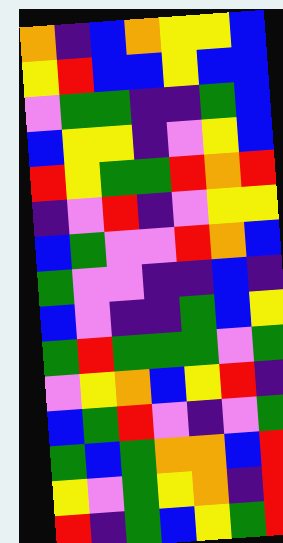[["orange", "indigo", "blue", "orange", "yellow", "yellow", "blue"], ["yellow", "red", "blue", "blue", "yellow", "blue", "blue"], ["violet", "green", "green", "indigo", "indigo", "green", "blue"], ["blue", "yellow", "yellow", "indigo", "violet", "yellow", "blue"], ["red", "yellow", "green", "green", "red", "orange", "red"], ["indigo", "violet", "red", "indigo", "violet", "yellow", "yellow"], ["blue", "green", "violet", "violet", "red", "orange", "blue"], ["green", "violet", "violet", "indigo", "indigo", "blue", "indigo"], ["blue", "violet", "indigo", "indigo", "green", "blue", "yellow"], ["green", "red", "green", "green", "green", "violet", "green"], ["violet", "yellow", "orange", "blue", "yellow", "red", "indigo"], ["blue", "green", "red", "violet", "indigo", "violet", "green"], ["green", "blue", "green", "orange", "orange", "blue", "red"], ["yellow", "violet", "green", "yellow", "orange", "indigo", "red"], ["red", "indigo", "green", "blue", "yellow", "green", "red"]]